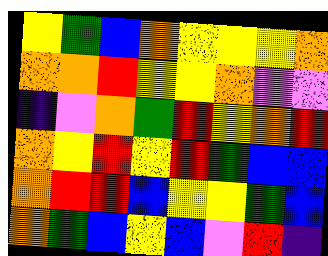[["yellow", "green", "blue", "orange", "yellow", "yellow", "yellow", "orange"], ["orange", "orange", "red", "yellow", "yellow", "orange", "violet", "violet"], ["indigo", "violet", "orange", "green", "red", "yellow", "orange", "red"], ["orange", "yellow", "red", "yellow", "red", "green", "blue", "blue"], ["orange", "red", "red", "blue", "yellow", "yellow", "green", "blue"], ["orange", "green", "blue", "yellow", "blue", "violet", "red", "indigo"]]